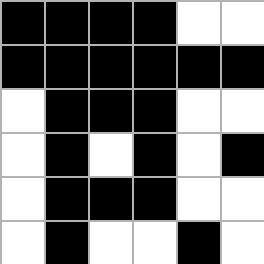[["black", "black", "black", "black", "white", "white"], ["black", "black", "black", "black", "black", "black"], ["white", "black", "black", "black", "white", "white"], ["white", "black", "white", "black", "white", "black"], ["white", "black", "black", "black", "white", "white"], ["white", "black", "white", "white", "black", "white"]]